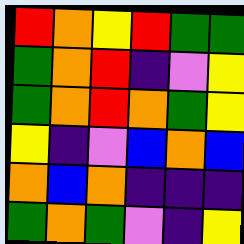[["red", "orange", "yellow", "red", "green", "green"], ["green", "orange", "red", "indigo", "violet", "yellow"], ["green", "orange", "red", "orange", "green", "yellow"], ["yellow", "indigo", "violet", "blue", "orange", "blue"], ["orange", "blue", "orange", "indigo", "indigo", "indigo"], ["green", "orange", "green", "violet", "indigo", "yellow"]]